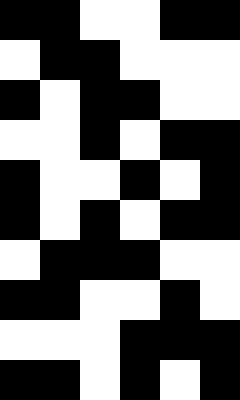[["black", "black", "white", "white", "black", "black"], ["white", "black", "black", "white", "white", "white"], ["black", "white", "black", "black", "white", "white"], ["white", "white", "black", "white", "black", "black"], ["black", "white", "white", "black", "white", "black"], ["black", "white", "black", "white", "black", "black"], ["white", "black", "black", "black", "white", "white"], ["black", "black", "white", "white", "black", "white"], ["white", "white", "white", "black", "black", "black"], ["black", "black", "white", "black", "white", "black"]]